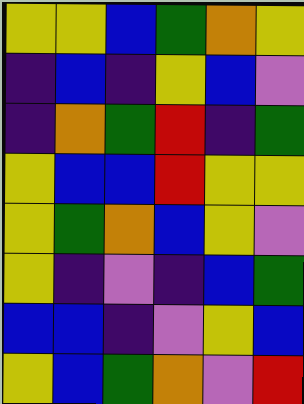[["yellow", "yellow", "blue", "green", "orange", "yellow"], ["indigo", "blue", "indigo", "yellow", "blue", "violet"], ["indigo", "orange", "green", "red", "indigo", "green"], ["yellow", "blue", "blue", "red", "yellow", "yellow"], ["yellow", "green", "orange", "blue", "yellow", "violet"], ["yellow", "indigo", "violet", "indigo", "blue", "green"], ["blue", "blue", "indigo", "violet", "yellow", "blue"], ["yellow", "blue", "green", "orange", "violet", "red"]]